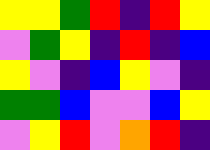[["yellow", "yellow", "green", "red", "indigo", "red", "yellow"], ["violet", "green", "yellow", "indigo", "red", "indigo", "blue"], ["yellow", "violet", "indigo", "blue", "yellow", "violet", "indigo"], ["green", "green", "blue", "violet", "violet", "blue", "yellow"], ["violet", "yellow", "red", "violet", "orange", "red", "indigo"]]